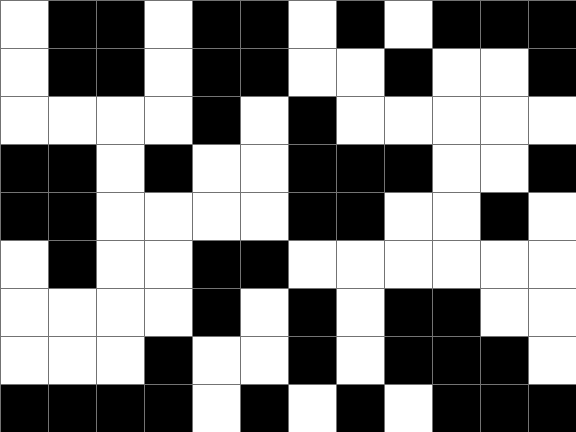[["white", "black", "black", "white", "black", "black", "white", "black", "white", "black", "black", "black"], ["white", "black", "black", "white", "black", "black", "white", "white", "black", "white", "white", "black"], ["white", "white", "white", "white", "black", "white", "black", "white", "white", "white", "white", "white"], ["black", "black", "white", "black", "white", "white", "black", "black", "black", "white", "white", "black"], ["black", "black", "white", "white", "white", "white", "black", "black", "white", "white", "black", "white"], ["white", "black", "white", "white", "black", "black", "white", "white", "white", "white", "white", "white"], ["white", "white", "white", "white", "black", "white", "black", "white", "black", "black", "white", "white"], ["white", "white", "white", "black", "white", "white", "black", "white", "black", "black", "black", "white"], ["black", "black", "black", "black", "white", "black", "white", "black", "white", "black", "black", "black"]]